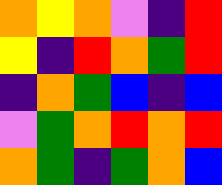[["orange", "yellow", "orange", "violet", "indigo", "red"], ["yellow", "indigo", "red", "orange", "green", "red"], ["indigo", "orange", "green", "blue", "indigo", "blue"], ["violet", "green", "orange", "red", "orange", "red"], ["orange", "green", "indigo", "green", "orange", "blue"]]